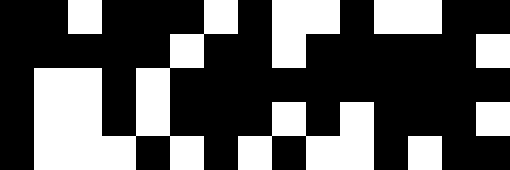[["black", "black", "white", "black", "black", "black", "white", "black", "white", "white", "black", "white", "white", "black", "black"], ["black", "black", "black", "black", "black", "white", "black", "black", "white", "black", "black", "black", "black", "black", "white"], ["black", "white", "white", "black", "white", "black", "black", "black", "black", "black", "black", "black", "black", "black", "black"], ["black", "white", "white", "black", "white", "black", "black", "black", "white", "black", "white", "black", "black", "black", "white"], ["black", "white", "white", "white", "black", "white", "black", "white", "black", "white", "white", "black", "white", "black", "black"]]